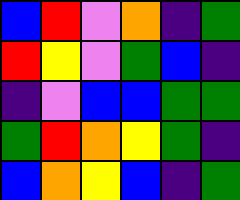[["blue", "red", "violet", "orange", "indigo", "green"], ["red", "yellow", "violet", "green", "blue", "indigo"], ["indigo", "violet", "blue", "blue", "green", "green"], ["green", "red", "orange", "yellow", "green", "indigo"], ["blue", "orange", "yellow", "blue", "indigo", "green"]]